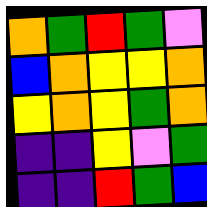[["orange", "green", "red", "green", "violet"], ["blue", "orange", "yellow", "yellow", "orange"], ["yellow", "orange", "yellow", "green", "orange"], ["indigo", "indigo", "yellow", "violet", "green"], ["indigo", "indigo", "red", "green", "blue"]]